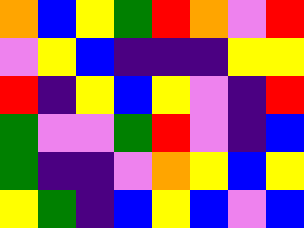[["orange", "blue", "yellow", "green", "red", "orange", "violet", "red"], ["violet", "yellow", "blue", "indigo", "indigo", "indigo", "yellow", "yellow"], ["red", "indigo", "yellow", "blue", "yellow", "violet", "indigo", "red"], ["green", "violet", "violet", "green", "red", "violet", "indigo", "blue"], ["green", "indigo", "indigo", "violet", "orange", "yellow", "blue", "yellow"], ["yellow", "green", "indigo", "blue", "yellow", "blue", "violet", "blue"]]